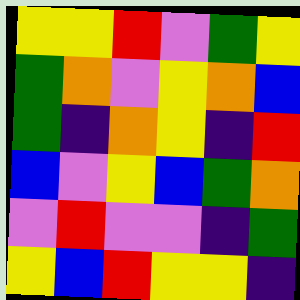[["yellow", "yellow", "red", "violet", "green", "yellow"], ["green", "orange", "violet", "yellow", "orange", "blue"], ["green", "indigo", "orange", "yellow", "indigo", "red"], ["blue", "violet", "yellow", "blue", "green", "orange"], ["violet", "red", "violet", "violet", "indigo", "green"], ["yellow", "blue", "red", "yellow", "yellow", "indigo"]]